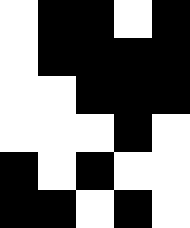[["white", "black", "black", "white", "black"], ["white", "black", "black", "black", "black"], ["white", "white", "black", "black", "black"], ["white", "white", "white", "black", "white"], ["black", "white", "black", "white", "white"], ["black", "black", "white", "black", "white"]]